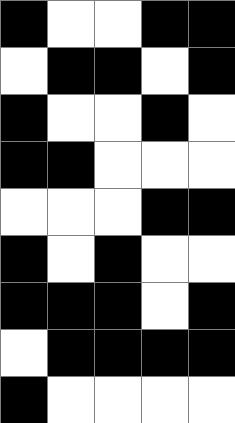[["black", "white", "white", "black", "black"], ["white", "black", "black", "white", "black"], ["black", "white", "white", "black", "white"], ["black", "black", "white", "white", "white"], ["white", "white", "white", "black", "black"], ["black", "white", "black", "white", "white"], ["black", "black", "black", "white", "black"], ["white", "black", "black", "black", "black"], ["black", "white", "white", "white", "white"]]